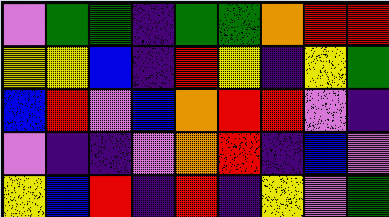[["violet", "green", "green", "indigo", "green", "green", "orange", "red", "red"], ["yellow", "yellow", "blue", "indigo", "red", "yellow", "indigo", "yellow", "green"], ["blue", "red", "violet", "blue", "orange", "red", "red", "violet", "indigo"], ["violet", "indigo", "indigo", "violet", "orange", "red", "indigo", "blue", "violet"], ["yellow", "blue", "red", "indigo", "red", "indigo", "yellow", "violet", "green"]]